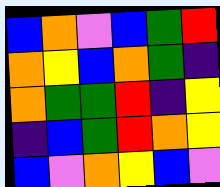[["blue", "orange", "violet", "blue", "green", "red"], ["orange", "yellow", "blue", "orange", "green", "indigo"], ["orange", "green", "green", "red", "indigo", "yellow"], ["indigo", "blue", "green", "red", "orange", "yellow"], ["blue", "violet", "orange", "yellow", "blue", "violet"]]